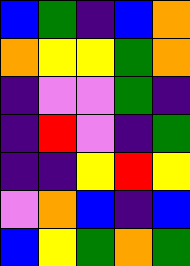[["blue", "green", "indigo", "blue", "orange"], ["orange", "yellow", "yellow", "green", "orange"], ["indigo", "violet", "violet", "green", "indigo"], ["indigo", "red", "violet", "indigo", "green"], ["indigo", "indigo", "yellow", "red", "yellow"], ["violet", "orange", "blue", "indigo", "blue"], ["blue", "yellow", "green", "orange", "green"]]